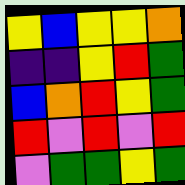[["yellow", "blue", "yellow", "yellow", "orange"], ["indigo", "indigo", "yellow", "red", "green"], ["blue", "orange", "red", "yellow", "green"], ["red", "violet", "red", "violet", "red"], ["violet", "green", "green", "yellow", "green"]]